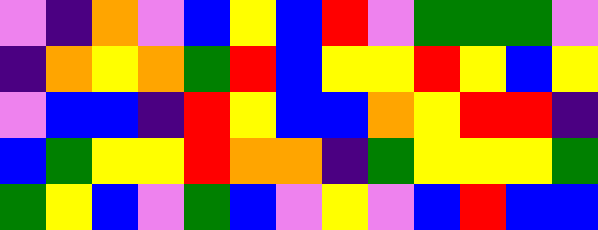[["violet", "indigo", "orange", "violet", "blue", "yellow", "blue", "red", "violet", "green", "green", "green", "violet"], ["indigo", "orange", "yellow", "orange", "green", "red", "blue", "yellow", "yellow", "red", "yellow", "blue", "yellow"], ["violet", "blue", "blue", "indigo", "red", "yellow", "blue", "blue", "orange", "yellow", "red", "red", "indigo"], ["blue", "green", "yellow", "yellow", "red", "orange", "orange", "indigo", "green", "yellow", "yellow", "yellow", "green"], ["green", "yellow", "blue", "violet", "green", "blue", "violet", "yellow", "violet", "blue", "red", "blue", "blue"]]